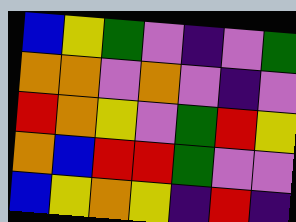[["blue", "yellow", "green", "violet", "indigo", "violet", "green"], ["orange", "orange", "violet", "orange", "violet", "indigo", "violet"], ["red", "orange", "yellow", "violet", "green", "red", "yellow"], ["orange", "blue", "red", "red", "green", "violet", "violet"], ["blue", "yellow", "orange", "yellow", "indigo", "red", "indigo"]]